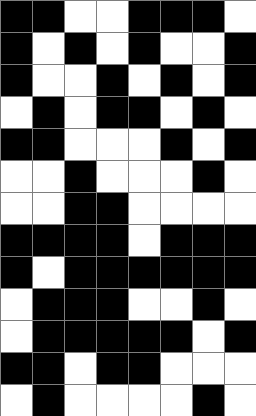[["black", "black", "white", "white", "black", "black", "black", "white"], ["black", "white", "black", "white", "black", "white", "white", "black"], ["black", "white", "white", "black", "white", "black", "white", "black"], ["white", "black", "white", "black", "black", "white", "black", "white"], ["black", "black", "white", "white", "white", "black", "white", "black"], ["white", "white", "black", "white", "white", "white", "black", "white"], ["white", "white", "black", "black", "white", "white", "white", "white"], ["black", "black", "black", "black", "white", "black", "black", "black"], ["black", "white", "black", "black", "black", "black", "black", "black"], ["white", "black", "black", "black", "white", "white", "black", "white"], ["white", "black", "black", "black", "black", "black", "white", "black"], ["black", "black", "white", "black", "black", "white", "white", "white"], ["white", "black", "white", "white", "white", "white", "black", "white"]]